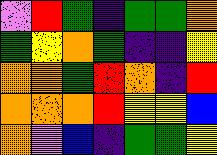[["violet", "red", "green", "indigo", "green", "green", "orange"], ["green", "yellow", "orange", "green", "indigo", "indigo", "yellow"], ["orange", "orange", "green", "red", "orange", "indigo", "red"], ["orange", "orange", "orange", "red", "yellow", "yellow", "blue"], ["orange", "violet", "blue", "indigo", "green", "green", "yellow"]]